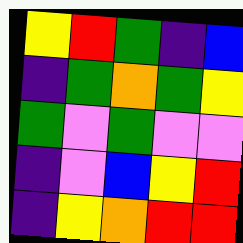[["yellow", "red", "green", "indigo", "blue"], ["indigo", "green", "orange", "green", "yellow"], ["green", "violet", "green", "violet", "violet"], ["indigo", "violet", "blue", "yellow", "red"], ["indigo", "yellow", "orange", "red", "red"]]